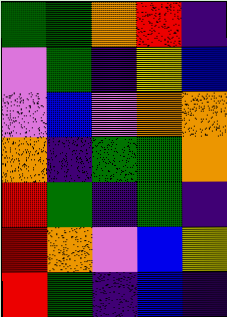[["green", "green", "orange", "red", "indigo"], ["violet", "green", "indigo", "yellow", "blue"], ["violet", "blue", "violet", "orange", "orange"], ["orange", "indigo", "green", "green", "orange"], ["red", "green", "indigo", "green", "indigo"], ["red", "orange", "violet", "blue", "yellow"], ["red", "green", "indigo", "blue", "indigo"]]